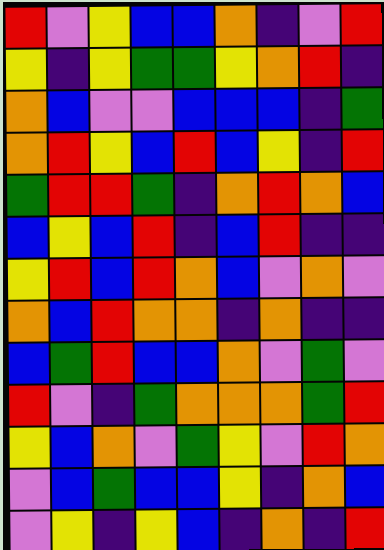[["red", "violet", "yellow", "blue", "blue", "orange", "indigo", "violet", "red"], ["yellow", "indigo", "yellow", "green", "green", "yellow", "orange", "red", "indigo"], ["orange", "blue", "violet", "violet", "blue", "blue", "blue", "indigo", "green"], ["orange", "red", "yellow", "blue", "red", "blue", "yellow", "indigo", "red"], ["green", "red", "red", "green", "indigo", "orange", "red", "orange", "blue"], ["blue", "yellow", "blue", "red", "indigo", "blue", "red", "indigo", "indigo"], ["yellow", "red", "blue", "red", "orange", "blue", "violet", "orange", "violet"], ["orange", "blue", "red", "orange", "orange", "indigo", "orange", "indigo", "indigo"], ["blue", "green", "red", "blue", "blue", "orange", "violet", "green", "violet"], ["red", "violet", "indigo", "green", "orange", "orange", "orange", "green", "red"], ["yellow", "blue", "orange", "violet", "green", "yellow", "violet", "red", "orange"], ["violet", "blue", "green", "blue", "blue", "yellow", "indigo", "orange", "blue"], ["violet", "yellow", "indigo", "yellow", "blue", "indigo", "orange", "indigo", "red"]]